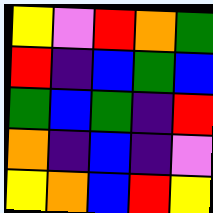[["yellow", "violet", "red", "orange", "green"], ["red", "indigo", "blue", "green", "blue"], ["green", "blue", "green", "indigo", "red"], ["orange", "indigo", "blue", "indigo", "violet"], ["yellow", "orange", "blue", "red", "yellow"]]